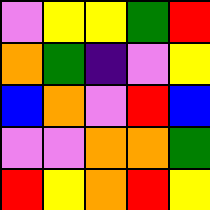[["violet", "yellow", "yellow", "green", "red"], ["orange", "green", "indigo", "violet", "yellow"], ["blue", "orange", "violet", "red", "blue"], ["violet", "violet", "orange", "orange", "green"], ["red", "yellow", "orange", "red", "yellow"]]